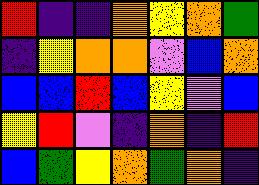[["red", "indigo", "indigo", "orange", "yellow", "orange", "green"], ["indigo", "yellow", "orange", "orange", "violet", "blue", "orange"], ["blue", "blue", "red", "blue", "yellow", "violet", "blue"], ["yellow", "red", "violet", "indigo", "orange", "indigo", "red"], ["blue", "green", "yellow", "orange", "green", "orange", "indigo"]]